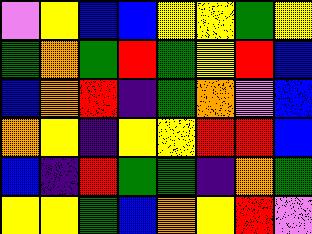[["violet", "yellow", "blue", "blue", "yellow", "yellow", "green", "yellow"], ["green", "orange", "green", "red", "green", "yellow", "red", "blue"], ["blue", "orange", "red", "indigo", "green", "orange", "violet", "blue"], ["orange", "yellow", "indigo", "yellow", "yellow", "red", "red", "blue"], ["blue", "indigo", "red", "green", "green", "indigo", "orange", "green"], ["yellow", "yellow", "green", "blue", "orange", "yellow", "red", "violet"]]